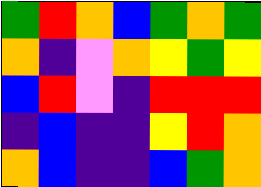[["green", "red", "orange", "blue", "green", "orange", "green"], ["orange", "indigo", "violet", "orange", "yellow", "green", "yellow"], ["blue", "red", "violet", "indigo", "red", "red", "red"], ["indigo", "blue", "indigo", "indigo", "yellow", "red", "orange"], ["orange", "blue", "indigo", "indigo", "blue", "green", "orange"]]